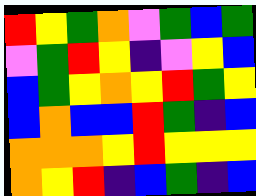[["red", "yellow", "green", "orange", "violet", "green", "blue", "green"], ["violet", "green", "red", "yellow", "indigo", "violet", "yellow", "blue"], ["blue", "green", "yellow", "orange", "yellow", "red", "green", "yellow"], ["blue", "orange", "blue", "blue", "red", "green", "indigo", "blue"], ["orange", "orange", "orange", "yellow", "red", "yellow", "yellow", "yellow"], ["orange", "yellow", "red", "indigo", "blue", "green", "indigo", "blue"]]